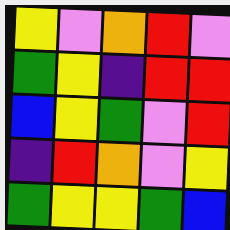[["yellow", "violet", "orange", "red", "violet"], ["green", "yellow", "indigo", "red", "red"], ["blue", "yellow", "green", "violet", "red"], ["indigo", "red", "orange", "violet", "yellow"], ["green", "yellow", "yellow", "green", "blue"]]